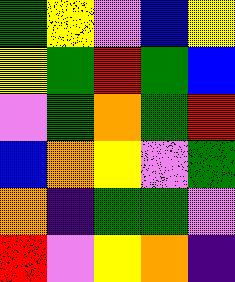[["green", "yellow", "violet", "blue", "yellow"], ["yellow", "green", "red", "green", "blue"], ["violet", "green", "orange", "green", "red"], ["blue", "orange", "yellow", "violet", "green"], ["orange", "indigo", "green", "green", "violet"], ["red", "violet", "yellow", "orange", "indigo"]]